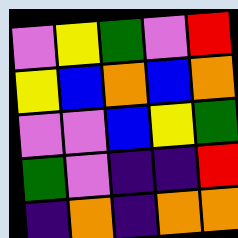[["violet", "yellow", "green", "violet", "red"], ["yellow", "blue", "orange", "blue", "orange"], ["violet", "violet", "blue", "yellow", "green"], ["green", "violet", "indigo", "indigo", "red"], ["indigo", "orange", "indigo", "orange", "orange"]]